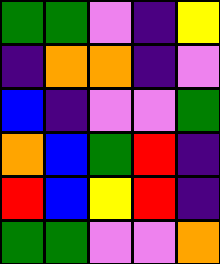[["green", "green", "violet", "indigo", "yellow"], ["indigo", "orange", "orange", "indigo", "violet"], ["blue", "indigo", "violet", "violet", "green"], ["orange", "blue", "green", "red", "indigo"], ["red", "blue", "yellow", "red", "indigo"], ["green", "green", "violet", "violet", "orange"]]